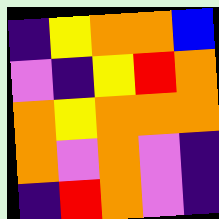[["indigo", "yellow", "orange", "orange", "blue"], ["violet", "indigo", "yellow", "red", "orange"], ["orange", "yellow", "orange", "orange", "orange"], ["orange", "violet", "orange", "violet", "indigo"], ["indigo", "red", "orange", "violet", "indigo"]]